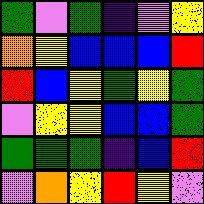[["green", "violet", "green", "indigo", "violet", "yellow"], ["orange", "yellow", "blue", "blue", "blue", "red"], ["red", "blue", "yellow", "green", "yellow", "green"], ["violet", "yellow", "yellow", "blue", "blue", "green"], ["green", "green", "green", "indigo", "blue", "red"], ["violet", "orange", "yellow", "red", "yellow", "violet"]]